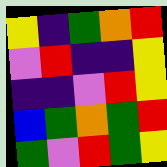[["yellow", "indigo", "green", "orange", "red"], ["violet", "red", "indigo", "indigo", "yellow"], ["indigo", "indigo", "violet", "red", "yellow"], ["blue", "green", "orange", "green", "red"], ["green", "violet", "red", "green", "yellow"]]